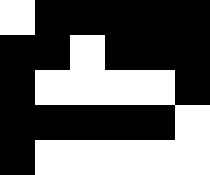[["white", "black", "black", "black", "black", "black"], ["black", "black", "white", "black", "black", "black"], ["black", "white", "white", "white", "white", "black"], ["black", "black", "black", "black", "black", "white"], ["black", "white", "white", "white", "white", "white"]]